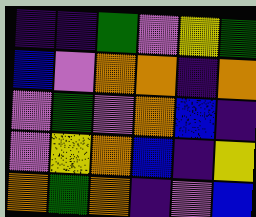[["indigo", "indigo", "green", "violet", "yellow", "green"], ["blue", "violet", "orange", "orange", "indigo", "orange"], ["violet", "green", "violet", "orange", "blue", "indigo"], ["violet", "yellow", "orange", "blue", "indigo", "yellow"], ["orange", "green", "orange", "indigo", "violet", "blue"]]